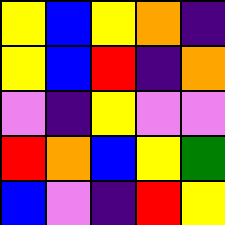[["yellow", "blue", "yellow", "orange", "indigo"], ["yellow", "blue", "red", "indigo", "orange"], ["violet", "indigo", "yellow", "violet", "violet"], ["red", "orange", "blue", "yellow", "green"], ["blue", "violet", "indigo", "red", "yellow"]]